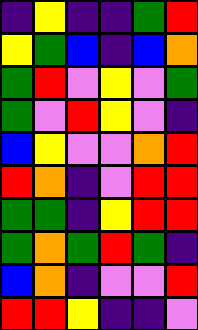[["indigo", "yellow", "indigo", "indigo", "green", "red"], ["yellow", "green", "blue", "indigo", "blue", "orange"], ["green", "red", "violet", "yellow", "violet", "green"], ["green", "violet", "red", "yellow", "violet", "indigo"], ["blue", "yellow", "violet", "violet", "orange", "red"], ["red", "orange", "indigo", "violet", "red", "red"], ["green", "green", "indigo", "yellow", "red", "red"], ["green", "orange", "green", "red", "green", "indigo"], ["blue", "orange", "indigo", "violet", "violet", "red"], ["red", "red", "yellow", "indigo", "indigo", "violet"]]